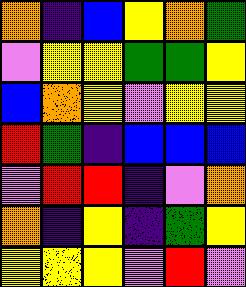[["orange", "indigo", "blue", "yellow", "orange", "green"], ["violet", "yellow", "yellow", "green", "green", "yellow"], ["blue", "orange", "yellow", "violet", "yellow", "yellow"], ["red", "green", "indigo", "blue", "blue", "blue"], ["violet", "red", "red", "indigo", "violet", "orange"], ["orange", "indigo", "yellow", "indigo", "green", "yellow"], ["yellow", "yellow", "yellow", "violet", "red", "violet"]]